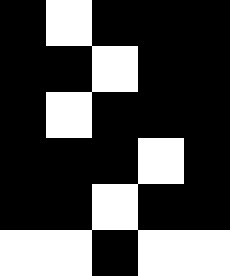[["black", "white", "black", "black", "black"], ["black", "black", "white", "black", "black"], ["black", "white", "black", "black", "black"], ["black", "black", "black", "white", "black"], ["black", "black", "white", "black", "black"], ["white", "white", "black", "white", "white"]]